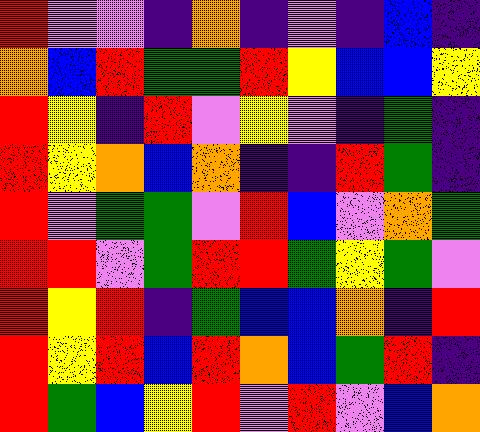[["red", "violet", "violet", "indigo", "orange", "indigo", "violet", "indigo", "blue", "indigo"], ["orange", "blue", "red", "green", "green", "red", "yellow", "blue", "blue", "yellow"], ["red", "yellow", "indigo", "red", "violet", "yellow", "violet", "indigo", "green", "indigo"], ["red", "yellow", "orange", "blue", "orange", "indigo", "indigo", "red", "green", "indigo"], ["red", "violet", "green", "green", "violet", "red", "blue", "violet", "orange", "green"], ["red", "red", "violet", "green", "red", "red", "green", "yellow", "green", "violet"], ["red", "yellow", "red", "indigo", "green", "blue", "blue", "orange", "indigo", "red"], ["red", "yellow", "red", "blue", "red", "orange", "blue", "green", "red", "indigo"], ["red", "green", "blue", "yellow", "red", "violet", "red", "violet", "blue", "orange"]]